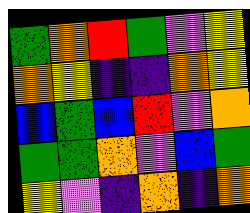[["green", "orange", "red", "green", "violet", "yellow"], ["orange", "yellow", "indigo", "indigo", "orange", "yellow"], ["blue", "green", "blue", "red", "violet", "orange"], ["green", "green", "orange", "violet", "blue", "green"], ["yellow", "violet", "indigo", "orange", "indigo", "orange"]]